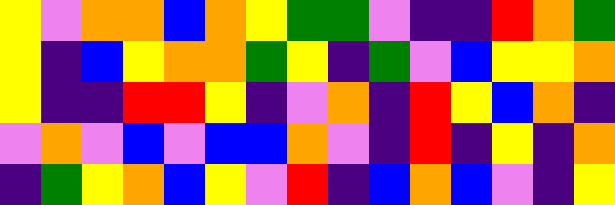[["yellow", "violet", "orange", "orange", "blue", "orange", "yellow", "green", "green", "violet", "indigo", "indigo", "red", "orange", "green"], ["yellow", "indigo", "blue", "yellow", "orange", "orange", "green", "yellow", "indigo", "green", "violet", "blue", "yellow", "yellow", "orange"], ["yellow", "indigo", "indigo", "red", "red", "yellow", "indigo", "violet", "orange", "indigo", "red", "yellow", "blue", "orange", "indigo"], ["violet", "orange", "violet", "blue", "violet", "blue", "blue", "orange", "violet", "indigo", "red", "indigo", "yellow", "indigo", "orange"], ["indigo", "green", "yellow", "orange", "blue", "yellow", "violet", "red", "indigo", "blue", "orange", "blue", "violet", "indigo", "yellow"]]